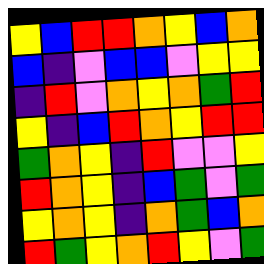[["yellow", "blue", "red", "red", "orange", "yellow", "blue", "orange"], ["blue", "indigo", "violet", "blue", "blue", "violet", "yellow", "yellow"], ["indigo", "red", "violet", "orange", "yellow", "orange", "green", "red"], ["yellow", "indigo", "blue", "red", "orange", "yellow", "red", "red"], ["green", "orange", "yellow", "indigo", "red", "violet", "violet", "yellow"], ["red", "orange", "yellow", "indigo", "blue", "green", "violet", "green"], ["yellow", "orange", "yellow", "indigo", "orange", "green", "blue", "orange"], ["red", "green", "yellow", "orange", "red", "yellow", "violet", "green"]]